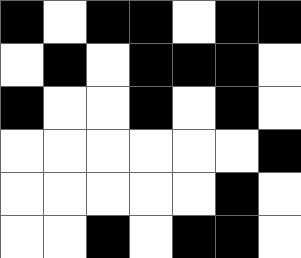[["black", "white", "black", "black", "white", "black", "black"], ["white", "black", "white", "black", "black", "black", "white"], ["black", "white", "white", "black", "white", "black", "white"], ["white", "white", "white", "white", "white", "white", "black"], ["white", "white", "white", "white", "white", "black", "white"], ["white", "white", "black", "white", "black", "black", "white"]]